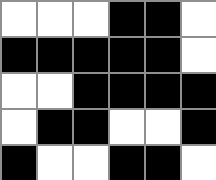[["white", "white", "white", "black", "black", "white"], ["black", "black", "black", "black", "black", "white"], ["white", "white", "black", "black", "black", "black"], ["white", "black", "black", "white", "white", "black"], ["black", "white", "white", "black", "black", "white"]]